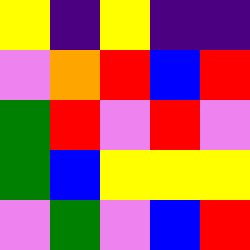[["yellow", "indigo", "yellow", "indigo", "indigo"], ["violet", "orange", "red", "blue", "red"], ["green", "red", "violet", "red", "violet"], ["green", "blue", "yellow", "yellow", "yellow"], ["violet", "green", "violet", "blue", "red"]]